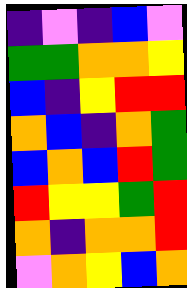[["indigo", "violet", "indigo", "blue", "violet"], ["green", "green", "orange", "orange", "yellow"], ["blue", "indigo", "yellow", "red", "red"], ["orange", "blue", "indigo", "orange", "green"], ["blue", "orange", "blue", "red", "green"], ["red", "yellow", "yellow", "green", "red"], ["orange", "indigo", "orange", "orange", "red"], ["violet", "orange", "yellow", "blue", "orange"]]